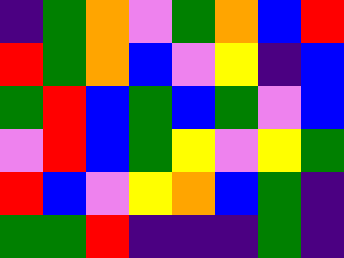[["indigo", "green", "orange", "violet", "green", "orange", "blue", "red"], ["red", "green", "orange", "blue", "violet", "yellow", "indigo", "blue"], ["green", "red", "blue", "green", "blue", "green", "violet", "blue"], ["violet", "red", "blue", "green", "yellow", "violet", "yellow", "green"], ["red", "blue", "violet", "yellow", "orange", "blue", "green", "indigo"], ["green", "green", "red", "indigo", "indigo", "indigo", "green", "indigo"]]